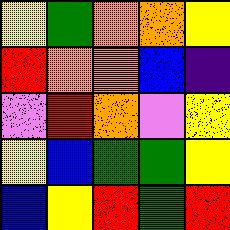[["yellow", "green", "orange", "orange", "yellow"], ["red", "orange", "orange", "blue", "indigo"], ["violet", "red", "orange", "violet", "yellow"], ["yellow", "blue", "green", "green", "yellow"], ["blue", "yellow", "red", "green", "red"]]